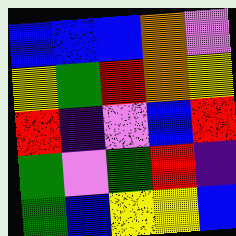[["blue", "blue", "blue", "orange", "violet"], ["yellow", "green", "red", "orange", "yellow"], ["red", "indigo", "violet", "blue", "red"], ["green", "violet", "green", "red", "indigo"], ["green", "blue", "yellow", "yellow", "blue"]]